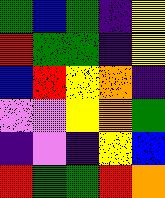[["green", "blue", "green", "indigo", "yellow"], ["red", "green", "green", "indigo", "yellow"], ["blue", "red", "yellow", "orange", "indigo"], ["violet", "violet", "yellow", "orange", "green"], ["indigo", "violet", "indigo", "yellow", "blue"], ["red", "green", "green", "red", "orange"]]